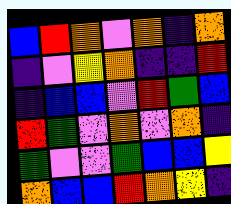[["blue", "red", "orange", "violet", "orange", "indigo", "orange"], ["indigo", "violet", "yellow", "orange", "indigo", "indigo", "red"], ["indigo", "blue", "blue", "violet", "red", "green", "blue"], ["red", "green", "violet", "orange", "violet", "orange", "indigo"], ["green", "violet", "violet", "green", "blue", "blue", "yellow"], ["orange", "blue", "blue", "red", "orange", "yellow", "indigo"]]